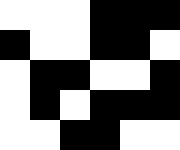[["white", "white", "white", "black", "black", "black"], ["black", "white", "white", "black", "black", "white"], ["white", "black", "black", "white", "white", "black"], ["white", "black", "white", "black", "black", "black"], ["white", "white", "black", "black", "white", "white"]]